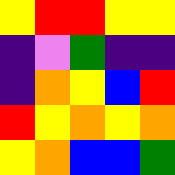[["yellow", "red", "red", "yellow", "yellow"], ["indigo", "violet", "green", "indigo", "indigo"], ["indigo", "orange", "yellow", "blue", "red"], ["red", "yellow", "orange", "yellow", "orange"], ["yellow", "orange", "blue", "blue", "green"]]